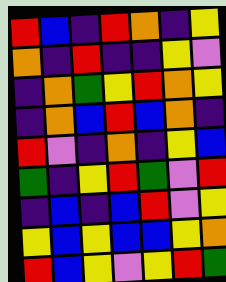[["red", "blue", "indigo", "red", "orange", "indigo", "yellow"], ["orange", "indigo", "red", "indigo", "indigo", "yellow", "violet"], ["indigo", "orange", "green", "yellow", "red", "orange", "yellow"], ["indigo", "orange", "blue", "red", "blue", "orange", "indigo"], ["red", "violet", "indigo", "orange", "indigo", "yellow", "blue"], ["green", "indigo", "yellow", "red", "green", "violet", "red"], ["indigo", "blue", "indigo", "blue", "red", "violet", "yellow"], ["yellow", "blue", "yellow", "blue", "blue", "yellow", "orange"], ["red", "blue", "yellow", "violet", "yellow", "red", "green"]]